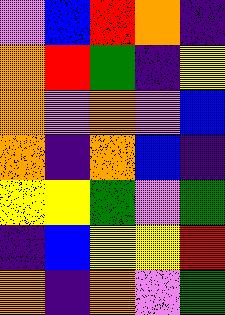[["violet", "blue", "red", "orange", "indigo"], ["orange", "red", "green", "indigo", "yellow"], ["orange", "violet", "orange", "violet", "blue"], ["orange", "indigo", "orange", "blue", "indigo"], ["yellow", "yellow", "green", "violet", "green"], ["indigo", "blue", "yellow", "yellow", "red"], ["orange", "indigo", "orange", "violet", "green"]]